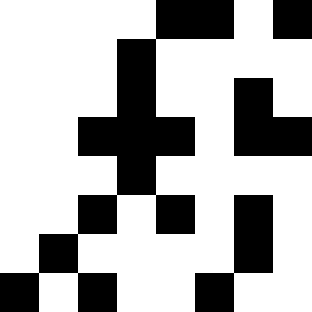[["white", "white", "white", "white", "black", "black", "white", "black"], ["white", "white", "white", "black", "white", "white", "white", "white"], ["white", "white", "white", "black", "white", "white", "black", "white"], ["white", "white", "black", "black", "black", "white", "black", "black"], ["white", "white", "white", "black", "white", "white", "white", "white"], ["white", "white", "black", "white", "black", "white", "black", "white"], ["white", "black", "white", "white", "white", "white", "black", "white"], ["black", "white", "black", "white", "white", "black", "white", "white"]]